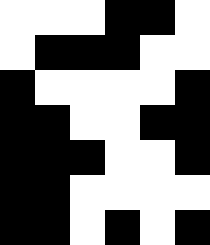[["white", "white", "white", "black", "black", "white"], ["white", "black", "black", "black", "white", "white"], ["black", "white", "white", "white", "white", "black"], ["black", "black", "white", "white", "black", "black"], ["black", "black", "black", "white", "white", "black"], ["black", "black", "white", "white", "white", "white"], ["black", "black", "white", "black", "white", "black"]]